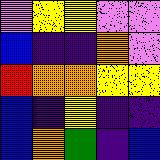[["violet", "yellow", "yellow", "violet", "violet"], ["blue", "indigo", "indigo", "orange", "violet"], ["red", "orange", "orange", "yellow", "yellow"], ["blue", "indigo", "yellow", "indigo", "indigo"], ["blue", "orange", "green", "indigo", "blue"]]